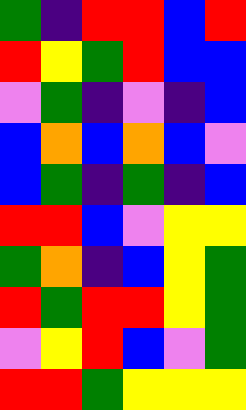[["green", "indigo", "red", "red", "blue", "red"], ["red", "yellow", "green", "red", "blue", "blue"], ["violet", "green", "indigo", "violet", "indigo", "blue"], ["blue", "orange", "blue", "orange", "blue", "violet"], ["blue", "green", "indigo", "green", "indigo", "blue"], ["red", "red", "blue", "violet", "yellow", "yellow"], ["green", "orange", "indigo", "blue", "yellow", "green"], ["red", "green", "red", "red", "yellow", "green"], ["violet", "yellow", "red", "blue", "violet", "green"], ["red", "red", "green", "yellow", "yellow", "yellow"]]